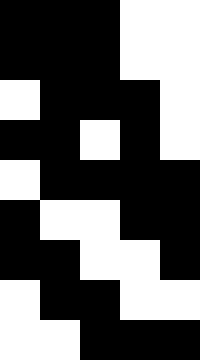[["black", "black", "black", "white", "white"], ["black", "black", "black", "white", "white"], ["white", "black", "black", "black", "white"], ["black", "black", "white", "black", "white"], ["white", "black", "black", "black", "black"], ["black", "white", "white", "black", "black"], ["black", "black", "white", "white", "black"], ["white", "black", "black", "white", "white"], ["white", "white", "black", "black", "black"]]